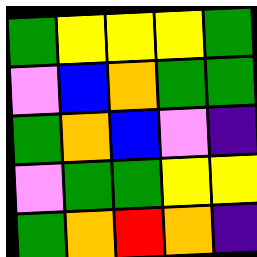[["green", "yellow", "yellow", "yellow", "green"], ["violet", "blue", "orange", "green", "green"], ["green", "orange", "blue", "violet", "indigo"], ["violet", "green", "green", "yellow", "yellow"], ["green", "orange", "red", "orange", "indigo"]]